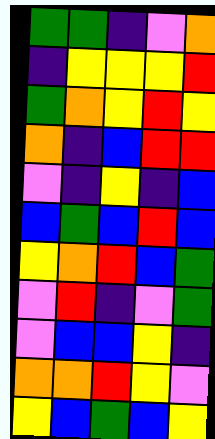[["green", "green", "indigo", "violet", "orange"], ["indigo", "yellow", "yellow", "yellow", "red"], ["green", "orange", "yellow", "red", "yellow"], ["orange", "indigo", "blue", "red", "red"], ["violet", "indigo", "yellow", "indigo", "blue"], ["blue", "green", "blue", "red", "blue"], ["yellow", "orange", "red", "blue", "green"], ["violet", "red", "indigo", "violet", "green"], ["violet", "blue", "blue", "yellow", "indigo"], ["orange", "orange", "red", "yellow", "violet"], ["yellow", "blue", "green", "blue", "yellow"]]